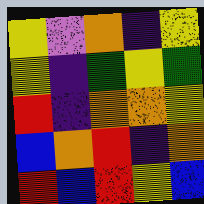[["yellow", "violet", "orange", "indigo", "yellow"], ["yellow", "indigo", "green", "yellow", "green"], ["red", "indigo", "orange", "orange", "yellow"], ["blue", "orange", "red", "indigo", "orange"], ["red", "blue", "red", "yellow", "blue"]]